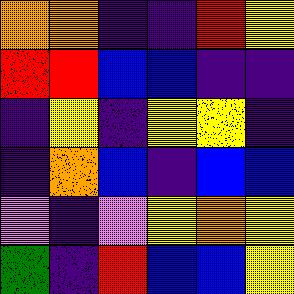[["orange", "orange", "indigo", "indigo", "red", "yellow"], ["red", "red", "blue", "blue", "indigo", "indigo"], ["indigo", "yellow", "indigo", "yellow", "yellow", "indigo"], ["indigo", "orange", "blue", "indigo", "blue", "blue"], ["violet", "indigo", "violet", "yellow", "orange", "yellow"], ["green", "indigo", "red", "blue", "blue", "yellow"]]